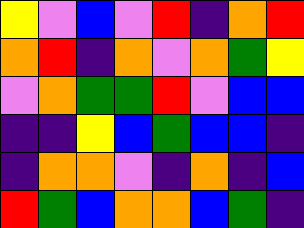[["yellow", "violet", "blue", "violet", "red", "indigo", "orange", "red"], ["orange", "red", "indigo", "orange", "violet", "orange", "green", "yellow"], ["violet", "orange", "green", "green", "red", "violet", "blue", "blue"], ["indigo", "indigo", "yellow", "blue", "green", "blue", "blue", "indigo"], ["indigo", "orange", "orange", "violet", "indigo", "orange", "indigo", "blue"], ["red", "green", "blue", "orange", "orange", "blue", "green", "indigo"]]